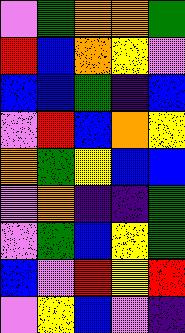[["violet", "green", "orange", "orange", "green"], ["red", "blue", "orange", "yellow", "violet"], ["blue", "blue", "green", "indigo", "blue"], ["violet", "red", "blue", "orange", "yellow"], ["orange", "green", "yellow", "blue", "blue"], ["violet", "orange", "indigo", "indigo", "green"], ["violet", "green", "blue", "yellow", "green"], ["blue", "violet", "red", "yellow", "red"], ["violet", "yellow", "blue", "violet", "indigo"]]